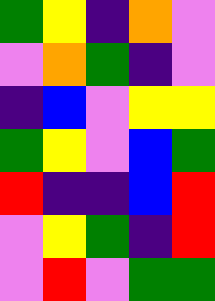[["green", "yellow", "indigo", "orange", "violet"], ["violet", "orange", "green", "indigo", "violet"], ["indigo", "blue", "violet", "yellow", "yellow"], ["green", "yellow", "violet", "blue", "green"], ["red", "indigo", "indigo", "blue", "red"], ["violet", "yellow", "green", "indigo", "red"], ["violet", "red", "violet", "green", "green"]]